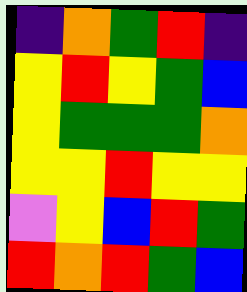[["indigo", "orange", "green", "red", "indigo"], ["yellow", "red", "yellow", "green", "blue"], ["yellow", "green", "green", "green", "orange"], ["yellow", "yellow", "red", "yellow", "yellow"], ["violet", "yellow", "blue", "red", "green"], ["red", "orange", "red", "green", "blue"]]